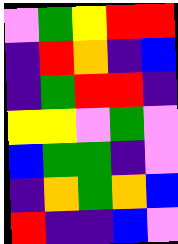[["violet", "green", "yellow", "red", "red"], ["indigo", "red", "orange", "indigo", "blue"], ["indigo", "green", "red", "red", "indigo"], ["yellow", "yellow", "violet", "green", "violet"], ["blue", "green", "green", "indigo", "violet"], ["indigo", "orange", "green", "orange", "blue"], ["red", "indigo", "indigo", "blue", "violet"]]